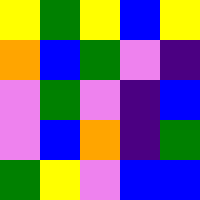[["yellow", "green", "yellow", "blue", "yellow"], ["orange", "blue", "green", "violet", "indigo"], ["violet", "green", "violet", "indigo", "blue"], ["violet", "blue", "orange", "indigo", "green"], ["green", "yellow", "violet", "blue", "blue"]]